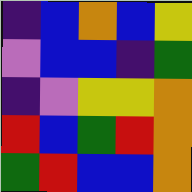[["indigo", "blue", "orange", "blue", "yellow"], ["violet", "blue", "blue", "indigo", "green"], ["indigo", "violet", "yellow", "yellow", "orange"], ["red", "blue", "green", "red", "orange"], ["green", "red", "blue", "blue", "orange"]]